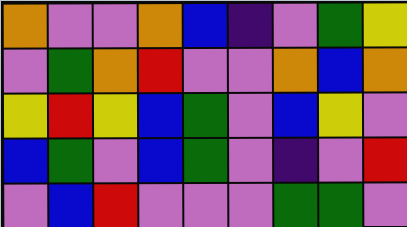[["orange", "violet", "violet", "orange", "blue", "indigo", "violet", "green", "yellow"], ["violet", "green", "orange", "red", "violet", "violet", "orange", "blue", "orange"], ["yellow", "red", "yellow", "blue", "green", "violet", "blue", "yellow", "violet"], ["blue", "green", "violet", "blue", "green", "violet", "indigo", "violet", "red"], ["violet", "blue", "red", "violet", "violet", "violet", "green", "green", "violet"]]